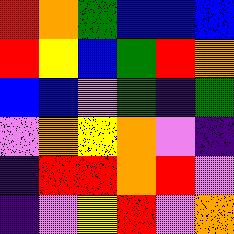[["red", "orange", "green", "blue", "blue", "blue"], ["red", "yellow", "blue", "green", "red", "orange"], ["blue", "blue", "violet", "green", "indigo", "green"], ["violet", "orange", "yellow", "orange", "violet", "indigo"], ["indigo", "red", "red", "orange", "red", "violet"], ["indigo", "violet", "yellow", "red", "violet", "orange"]]